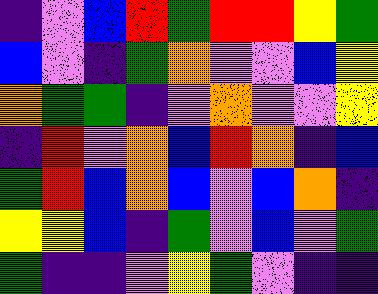[["indigo", "violet", "blue", "red", "green", "red", "red", "yellow", "green"], ["blue", "violet", "indigo", "green", "orange", "violet", "violet", "blue", "yellow"], ["orange", "green", "green", "indigo", "violet", "orange", "violet", "violet", "yellow"], ["indigo", "red", "violet", "orange", "blue", "red", "orange", "indigo", "blue"], ["green", "red", "blue", "orange", "blue", "violet", "blue", "orange", "indigo"], ["yellow", "yellow", "blue", "indigo", "green", "violet", "blue", "violet", "green"], ["green", "indigo", "indigo", "violet", "yellow", "green", "violet", "indigo", "indigo"]]